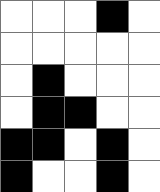[["white", "white", "white", "black", "white"], ["white", "white", "white", "white", "white"], ["white", "black", "white", "white", "white"], ["white", "black", "black", "white", "white"], ["black", "black", "white", "black", "white"], ["black", "white", "white", "black", "white"]]